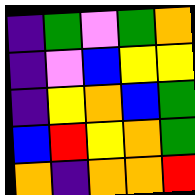[["indigo", "green", "violet", "green", "orange"], ["indigo", "violet", "blue", "yellow", "yellow"], ["indigo", "yellow", "orange", "blue", "green"], ["blue", "red", "yellow", "orange", "green"], ["orange", "indigo", "orange", "orange", "red"]]